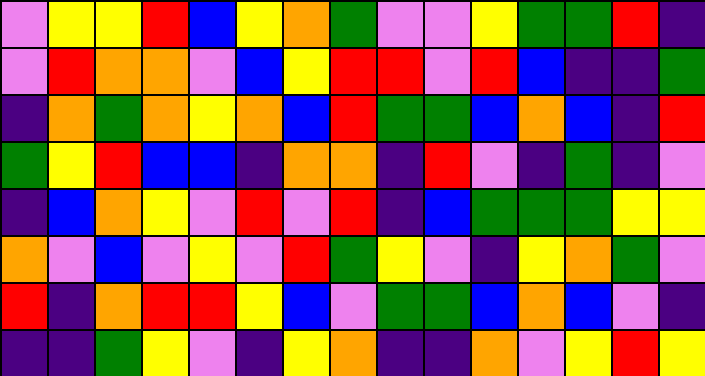[["violet", "yellow", "yellow", "red", "blue", "yellow", "orange", "green", "violet", "violet", "yellow", "green", "green", "red", "indigo"], ["violet", "red", "orange", "orange", "violet", "blue", "yellow", "red", "red", "violet", "red", "blue", "indigo", "indigo", "green"], ["indigo", "orange", "green", "orange", "yellow", "orange", "blue", "red", "green", "green", "blue", "orange", "blue", "indigo", "red"], ["green", "yellow", "red", "blue", "blue", "indigo", "orange", "orange", "indigo", "red", "violet", "indigo", "green", "indigo", "violet"], ["indigo", "blue", "orange", "yellow", "violet", "red", "violet", "red", "indigo", "blue", "green", "green", "green", "yellow", "yellow"], ["orange", "violet", "blue", "violet", "yellow", "violet", "red", "green", "yellow", "violet", "indigo", "yellow", "orange", "green", "violet"], ["red", "indigo", "orange", "red", "red", "yellow", "blue", "violet", "green", "green", "blue", "orange", "blue", "violet", "indigo"], ["indigo", "indigo", "green", "yellow", "violet", "indigo", "yellow", "orange", "indigo", "indigo", "orange", "violet", "yellow", "red", "yellow"]]